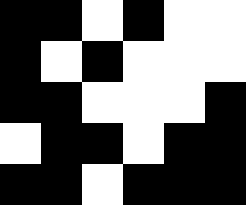[["black", "black", "white", "black", "white", "white"], ["black", "white", "black", "white", "white", "white"], ["black", "black", "white", "white", "white", "black"], ["white", "black", "black", "white", "black", "black"], ["black", "black", "white", "black", "black", "black"]]